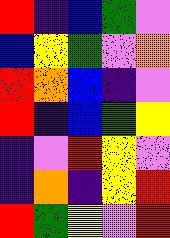[["red", "indigo", "blue", "green", "violet"], ["blue", "yellow", "green", "violet", "orange"], ["red", "orange", "blue", "indigo", "violet"], ["red", "indigo", "blue", "green", "yellow"], ["indigo", "violet", "red", "yellow", "violet"], ["indigo", "orange", "indigo", "yellow", "red"], ["red", "green", "yellow", "violet", "red"]]